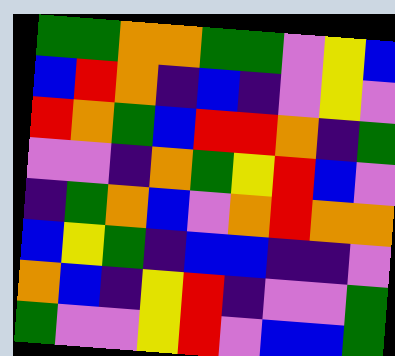[["green", "green", "orange", "orange", "green", "green", "violet", "yellow", "blue"], ["blue", "red", "orange", "indigo", "blue", "indigo", "violet", "yellow", "violet"], ["red", "orange", "green", "blue", "red", "red", "orange", "indigo", "green"], ["violet", "violet", "indigo", "orange", "green", "yellow", "red", "blue", "violet"], ["indigo", "green", "orange", "blue", "violet", "orange", "red", "orange", "orange"], ["blue", "yellow", "green", "indigo", "blue", "blue", "indigo", "indigo", "violet"], ["orange", "blue", "indigo", "yellow", "red", "indigo", "violet", "violet", "green"], ["green", "violet", "violet", "yellow", "red", "violet", "blue", "blue", "green"]]